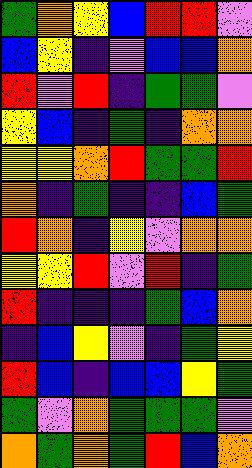[["green", "orange", "yellow", "blue", "red", "red", "violet"], ["blue", "yellow", "indigo", "violet", "blue", "blue", "orange"], ["red", "violet", "red", "indigo", "green", "green", "violet"], ["yellow", "blue", "indigo", "green", "indigo", "orange", "orange"], ["yellow", "yellow", "orange", "red", "green", "green", "red"], ["orange", "indigo", "green", "indigo", "indigo", "blue", "green"], ["red", "orange", "indigo", "yellow", "violet", "orange", "orange"], ["yellow", "yellow", "red", "violet", "red", "indigo", "green"], ["red", "indigo", "indigo", "indigo", "green", "blue", "orange"], ["indigo", "blue", "yellow", "violet", "indigo", "green", "yellow"], ["red", "blue", "indigo", "blue", "blue", "yellow", "green"], ["green", "violet", "orange", "green", "green", "green", "violet"], ["orange", "green", "orange", "green", "red", "blue", "orange"]]